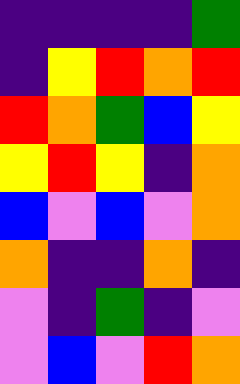[["indigo", "indigo", "indigo", "indigo", "green"], ["indigo", "yellow", "red", "orange", "red"], ["red", "orange", "green", "blue", "yellow"], ["yellow", "red", "yellow", "indigo", "orange"], ["blue", "violet", "blue", "violet", "orange"], ["orange", "indigo", "indigo", "orange", "indigo"], ["violet", "indigo", "green", "indigo", "violet"], ["violet", "blue", "violet", "red", "orange"]]